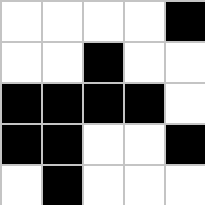[["white", "white", "white", "white", "black"], ["white", "white", "black", "white", "white"], ["black", "black", "black", "black", "white"], ["black", "black", "white", "white", "black"], ["white", "black", "white", "white", "white"]]